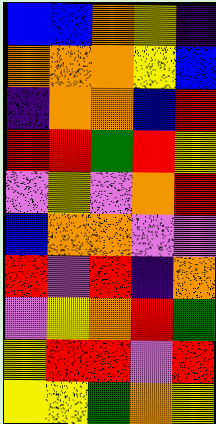[["blue", "blue", "orange", "yellow", "indigo"], ["orange", "orange", "orange", "yellow", "blue"], ["indigo", "orange", "orange", "blue", "red"], ["red", "red", "green", "red", "yellow"], ["violet", "yellow", "violet", "orange", "red"], ["blue", "orange", "orange", "violet", "violet"], ["red", "violet", "red", "indigo", "orange"], ["violet", "yellow", "orange", "red", "green"], ["yellow", "red", "red", "violet", "red"], ["yellow", "yellow", "green", "orange", "yellow"]]